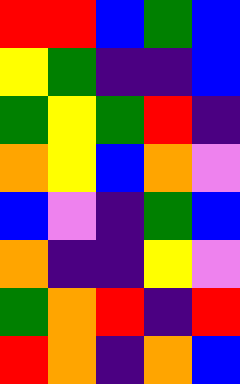[["red", "red", "blue", "green", "blue"], ["yellow", "green", "indigo", "indigo", "blue"], ["green", "yellow", "green", "red", "indigo"], ["orange", "yellow", "blue", "orange", "violet"], ["blue", "violet", "indigo", "green", "blue"], ["orange", "indigo", "indigo", "yellow", "violet"], ["green", "orange", "red", "indigo", "red"], ["red", "orange", "indigo", "orange", "blue"]]